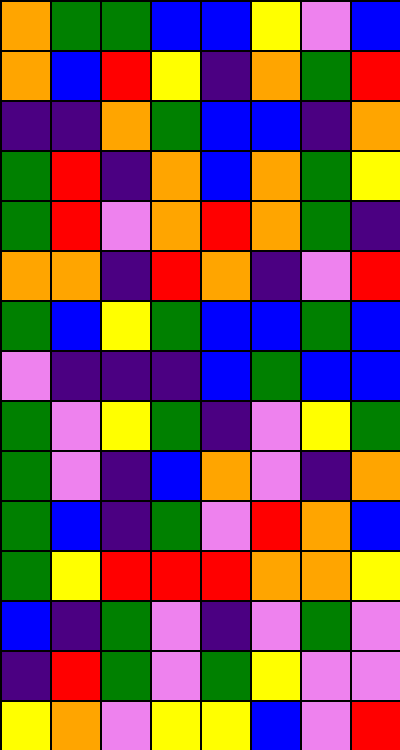[["orange", "green", "green", "blue", "blue", "yellow", "violet", "blue"], ["orange", "blue", "red", "yellow", "indigo", "orange", "green", "red"], ["indigo", "indigo", "orange", "green", "blue", "blue", "indigo", "orange"], ["green", "red", "indigo", "orange", "blue", "orange", "green", "yellow"], ["green", "red", "violet", "orange", "red", "orange", "green", "indigo"], ["orange", "orange", "indigo", "red", "orange", "indigo", "violet", "red"], ["green", "blue", "yellow", "green", "blue", "blue", "green", "blue"], ["violet", "indigo", "indigo", "indigo", "blue", "green", "blue", "blue"], ["green", "violet", "yellow", "green", "indigo", "violet", "yellow", "green"], ["green", "violet", "indigo", "blue", "orange", "violet", "indigo", "orange"], ["green", "blue", "indigo", "green", "violet", "red", "orange", "blue"], ["green", "yellow", "red", "red", "red", "orange", "orange", "yellow"], ["blue", "indigo", "green", "violet", "indigo", "violet", "green", "violet"], ["indigo", "red", "green", "violet", "green", "yellow", "violet", "violet"], ["yellow", "orange", "violet", "yellow", "yellow", "blue", "violet", "red"]]